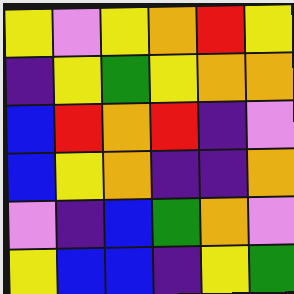[["yellow", "violet", "yellow", "orange", "red", "yellow"], ["indigo", "yellow", "green", "yellow", "orange", "orange"], ["blue", "red", "orange", "red", "indigo", "violet"], ["blue", "yellow", "orange", "indigo", "indigo", "orange"], ["violet", "indigo", "blue", "green", "orange", "violet"], ["yellow", "blue", "blue", "indigo", "yellow", "green"]]